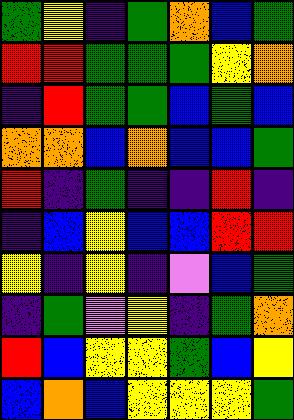[["green", "yellow", "indigo", "green", "orange", "blue", "green"], ["red", "red", "green", "green", "green", "yellow", "orange"], ["indigo", "red", "green", "green", "blue", "green", "blue"], ["orange", "orange", "blue", "orange", "blue", "blue", "green"], ["red", "indigo", "green", "indigo", "indigo", "red", "indigo"], ["indigo", "blue", "yellow", "blue", "blue", "red", "red"], ["yellow", "indigo", "yellow", "indigo", "violet", "blue", "green"], ["indigo", "green", "violet", "yellow", "indigo", "green", "orange"], ["red", "blue", "yellow", "yellow", "green", "blue", "yellow"], ["blue", "orange", "blue", "yellow", "yellow", "yellow", "green"]]